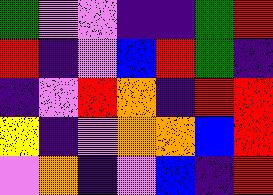[["green", "violet", "violet", "indigo", "indigo", "green", "red"], ["red", "indigo", "violet", "blue", "red", "green", "indigo"], ["indigo", "violet", "red", "orange", "indigo", "red", "red"], ["yellow", "indigo", "violet", "orange", "orange", "blue", "red"], ["violet", "orange", "indigo", "violet", "blue", "indigo", "red"]]